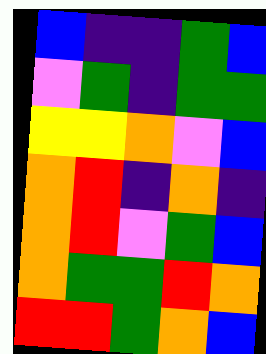[["blue", "indigo", "indigo", "green", "blue"], ["violet", "green", "indigo", "green", "green"], ["yellow", "yellow", "orange", "violet", "blue"], ["orange", "red", "indigo", "orange", "indigo"], ["orange", "red", "violet", "green", "blue"], ["orange", "green", "green", "red", "orange"], ["red", "red", "green", "orange", "blue"]]